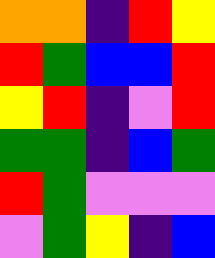[["orange", "orange", "indigo", "red", "yellow"], ["red", "green", "blue", "blue", "red"], ["yellow", "red", "indigo", "violet", "red"], ["green", "green", "indigo", "blue", "green"], ["red", "green", "violet", "violet", "violet"], ["violet", "green", "yellow", "indigo", "blue"]]